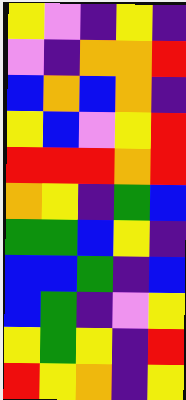[["yellow", "violet", "indigo", "yellow", "indigo"], ["violet", "indigo", "orange", "orange", "red"], ["blue", "orange", "blue", "orange", "indigo"], ["yellow", "blue", "violet", "yellow", "red"], ["red", "red", "red", "orange", "red"], ["orange", "yellow", "indigo", "green", "blue"], ["green", "green", "blue", "yellow", "indigo"], ["blue", "blue", "green", "indigo", "blue"], ["blue", "green", "indigo", "violet", "yellow"], ["yellow", "green", "yellow", "indigo", "red"], ["red", "yellow", "orange", "indigo", "yellow"]]